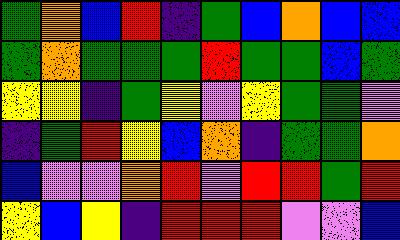[["green", "orange", "blue", "red", "indigo", "green", "blue", "orange", "blue", "blue"], ["green", "orange", "green", "green", "green", "red", "green", "green", "blue", "green"], ["yellow", "yellow", "indigo", "green", "yellow", "violet", "yellow", "green", "green", "violet"], ["indigo", "green", "red", "yellow", "blue", "orange", "indigo", "green", "green", "orange"], ["blue", "violet", "violet", "orange", "red", "violet", "red", "red", "green", "red"], ["yellow", "blue", "yellow", "indigo", "red", "red", "red", "violet", "violet", "blue"]]